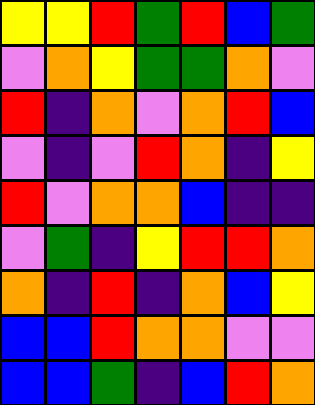[["yellow", "yellow", "red", "green", "red", "blue", "green"], ["violet", "orange", "yellow", "green", "green", "orange", "violet"], ["red", "indigo", "orange", "violet", "orange", "red", "blue"], ["violet", "indigo", "violet", "red", "orange", "indigo", "yellow"], ["red", "violet", "orange", "orange", "blue", "indigo", "indigo"], ["violet", "green", "indigo", "yellow", "red", "red", "orange"], ["orange", "indigo", "red", "indigo", "orange", "blue", "yellow"], ["blue", "blue", "red", "orange", "orange", "violet", "violet"], ["blue", "blue", "green", "indigo", "blue", "red", "orange"]]